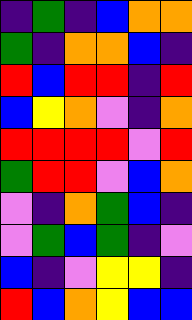[["indigo", "green", "indigo", "blue", "orange", "orange"], ["green", "indigo", "orange", "orange", "blue", "indigo"], ["red", "blue", "red", "red", "indigo", "red"], ["blue", "yellow", "orange", "violet", "indigo", "orange"], ["red", "red", "red", "red", "violet", "red"], ["green", "red", "red", "violet", "blue", "orange"], ["violet", "indigo", "orange", "green", "blue", "indigo"], ["violet", "green", "blue", "green", "indigo", "violet"], ["blue", "indigo", "violet", "yellow", "yellow", "indigo"], ["red", "blue", "orange", "yellow", "blue", "blue"]]